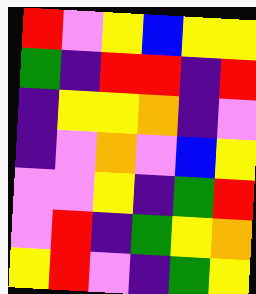[["red", "violet", "yellow", "blue", "yellow", "yellow"], ["green", "indigo", "red", "red", "indigo", "red"], ["indigo", "yellow", "yellow", "orange", "indigo", "violet"], ["indigo", "violet", "orange", "violet", "blue", "yellow"], ["violet", "violet", "yellow", "indigo", "green", "red"], ["violet", "red", "indigo", "green", "yellow", "orange"], ["yellow", "red", "violet", "indigo", "green", "yellow"]]